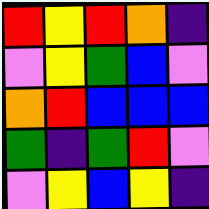[["red", "yellow", "red", "orange", "indigo"], ["violet", "yellow", "green", "blue", "violet"], ["orange", "red", "blue", "blue", "blue"], ["green", "indigo", "green", "red", "violet"], ["violet", "yellow", "blue", "yellow", "indigo"]]